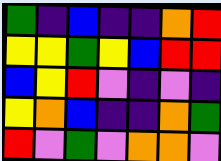[["green", "indigo", "blue", "indigo", "indigo", "orange", "red"], ["yellow", "yellow", "green", "yellow", "blue", "red", "red"], ["blue", "yellow", "red", "violet", "indigo", "violet", "indigo"], ["yellow", "orange", "blue", "indigo", "indigo", "orange", "green"], ["red", "violet", "green", "violet", "orange", "orange", "violet"]]